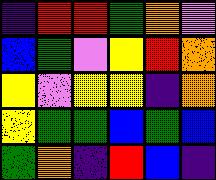[["indigo", "red", "red", "green", "orange", "violet"], ["blue", "green", "violet", "yellow", "red", "orange"], ["yellow", "violet", "yellow", "yellow", "indigo", "orange"], ["yellow", "green", "green", "blue", "green", "blue"], ["green", "orange", "indigo", "red", "blue", "indigo"]]